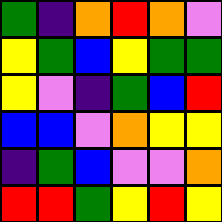[["green", "indigo", "orange", "red", "orange", "violet"], ["yellow", "green", "blue", "yellow", "green", "green"], ["yellow", "violet", "indigo", "green", "blue", "red"], ["blue", "blue", "violet", "orange", "yellow", "yellow"], ["indigo", "green", "blue", "violet", "violet", "orange"], ["red", "red", "green", "yellow", "red", "yellow"]]